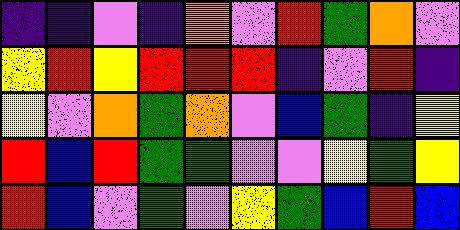[["indigo", "indigo", "violet", "indigo", "orange", "violet", "red", "green", "orange", "violet"], ["yellow", "red", "yellow", "red", "red", "red", "indigo", "violet", "red", "indigo"], ["yellow", "violet", "orange", "green", "orange", "violet", "blue", "green", "indigo", "yellow"], ["red", "blue", "red", "green", "green", "violet", "violet", "yellow", "green", "yellow"], ["red", "blue", "violet", "green", "violet", "yellow", "green", "blue", "red", "blue"]]